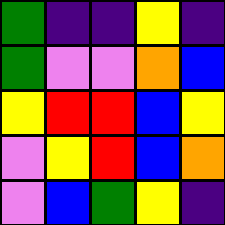[["green", "indigo", "indigo", "yellow", "indigo"], ["green", "violet", "violet", "orange", "blue"], ["yellow", "red", "red", "blue", "yellow"], ["violet", "yellow", "red", "blue", "orange"], ["violet", "blue", "green", "yellow", "indigo"]]